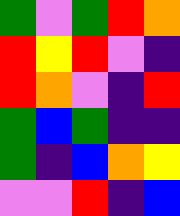[["green", "violet", "green", "red", "orange"], ["red", "yellow", "red", "violet", "indigo"], ["red", "orange", "violet", "indigo", "red"], ["green", "blue", "green", "indigo", "indigo"], ["green", "indigo", "blue", "orange", "yellow"], ["violet", "violet", "red", "indigo", "blue"]]